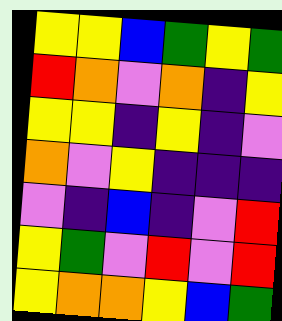[["yellow", "yellow", "blue", "green", "yellow", "green"], ["red", "orange", "violet", "orange", "indigo", "yellow"], ["yellow", "yellow", "indigo", "yellow", "indigo", "violet"], ["orange", "violet", "yellow", "indigo", "indigo", "indigo"], ["violet", "indigo", "blue", "indigo", "violet", "red"], ["yellow", "green", "violet", "red", "violet", "red"], ["yellow", "orange", "orange", "yellow", "blue", "green"]]